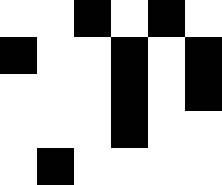[["white", "white", "black", "white", "black", "white"], ["black", "white", "white", "black", "white", "black"], ["white", "white", "white", "black", "white", "black"], ["white", "white", "white", "black", "white", "white"], ["white", "black", "white", "white", "white", "white"]]